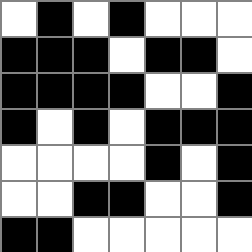[["white", "black", "white", "black", "white", "white", "white"], ["black", "black", "black", "white", "black", "black", "white"], ["black", "black", "black", "black", "white", "white", "black"], ["black", "white", "black", "white", "black", "black", "black"], ["white", "white", "white", "white", "black", "white", "black"], ["white", "white", "black", "black", "white", "white", "black"], ["black", "black", "white", "white", "white", "white", "white"]]